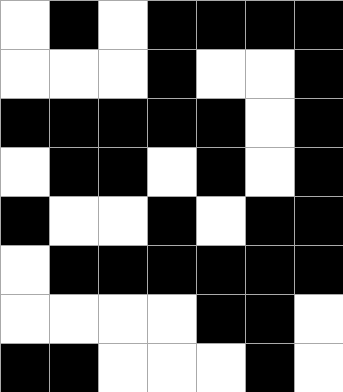[["white", "black", "white", "black", "black", "black", "black"], ["white", "white", "white", "black", "white", "white", "black"], ["black", "black", "black", "black", "black", "white", "black"], ["white", "black", "black", "white", "black", "white", "black"], ["black", "white", "white", "black", "white", "black", "black"], ["white", "black", "black", "black", "black", "black", "black"], ["white", "white", "white", "white", "black", "black", "white"], ["black", "black", "white", "white", "white", "black", "white"]]